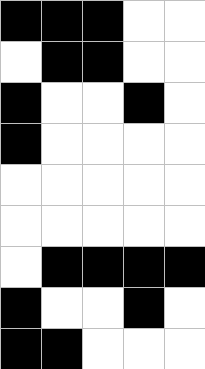[["black", "black", "black", "white", "white"], ["white", "black", "black", "white", "white"], ["black", "white", "white", "black", "white"], ["black", "white", "white", "white", "white"], ["white", "white", "white", "white", "white"], ["white", "white", "white", "white", "white"], ["white", "black", "black", "black", "black"], ["black", "white", "white", "black", "white"], ["black", "black", "white", "white", "white"]]